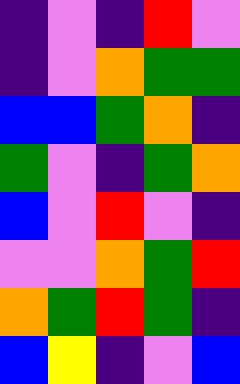[["indigo", "violet", "indigo", "red", "violet"], ["indigo", "violet", "orange", "green", "green"], ["blue", "blue", "green", "orange", "indigo"], ["green", "violet", "indigo", "green", "orange"], ["blue", "violet", "red", "violet", "indigo"], ["violet", "violet", "orange", "green", "red"], ["orange", "green", "red", "green", "indigo"], ["blue", "yellow", "indigo", "violet", "blue"]]